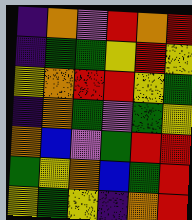[["indigo", "orange", "violet", "red", "orange", "red"], ["indigo", "green", "green", "yellow", "red", "yellow"], ["yellow", "orange", "red", "red", "yellow", "green"], ["indigo", "orange", "green", "violet", "green", "yellow"], ["orange", "blue", "violet", "green", "red", "red"], ["green", "yellow", "orange", "blue", "green", "red"], ["yellow", "green", "yellow", "indigo", "orange", "red"]]